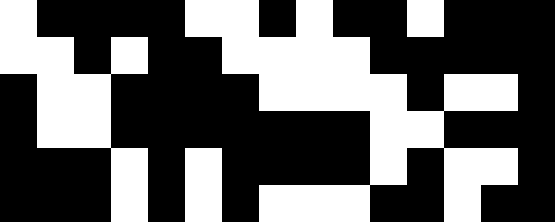[["white", "black", "black", "black", "black", "white", "white", "black", "white", "black", "black", "white", "black", "black", "black"], ["white", "white", "black", "white", "black", "black", "white", "white", "white", "white", "black", "black", "black", "black", "black"], ["black", "white", "white", "black", "black", "black", "black", "white", "white", "white", "white", "black", "white", "white", "black"], ["black", "white", "white", "black", "black", "black", "black", "black", "black", "black", "white", "white", "black", "black", "black"], ["black", "black", "black", "white", "black", "white", "black", "black", "black", "black", "white", "black", "white", "white", "black"], ["black", "black", "black", "white", "black", "white", "black", "white", "white", "white", "black", "black", "white", "black", "black"]]